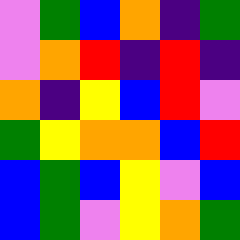[["violet", "green", "blue", "orange", "indigo", "green"], ["violet", "orange", "red", "indigo", "red", "indigo"], ["orange", "indigo", "yellow", "blue", "red", "violet"], ["green", "yellow", "orange", "orange", "blue", "red"], ["blue", "green", "blue", "yellow", "violet", "blue"], ["blue", "green", "violet", "yellow", "orange", "green"]]